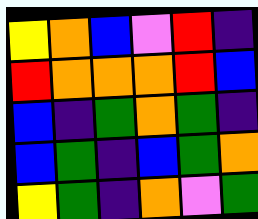[["yellow", "orange", "blue", "violet", "red", "indigo"], ["red", "orange", "orange", "orange", "red", "blue"], ["blue", "indigo", "green", "orange", "green", "indigo"], ["blue", "green", "indigo", "blue", "green", "orange"], ["yellow", "green", "indigo", "orange", "violet", "green"]]